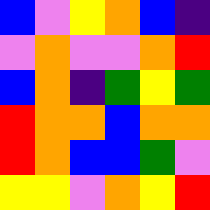[["blue", "violet", "yellow", "orange", "blue", "indigo"], ["violet", "orange", "violet", "violet", "orange", "red"], ["blue", "orange", "indigo", "green", "yellow", "green"], ["red", "orange", "orange", "blue", "orange", "orange"], ["red", "orange", "blue", "blue", "green", "violet"], ["yellow", "yellow", "violet", "orange", "yellow", "red"]]